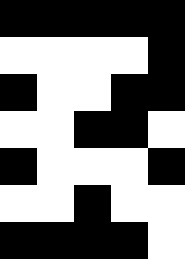[["black", "black", "black", "black", "black"], ["white", "white", "white", "white", "black"], ["black", "white", "white", "black", "black"], ["white", "white", "black", "black", "white"], ["black", "white", "white", "white", "black"], ["white", "white", "black", "white", "white"], ["black", "black", "black", "black", "white"]]